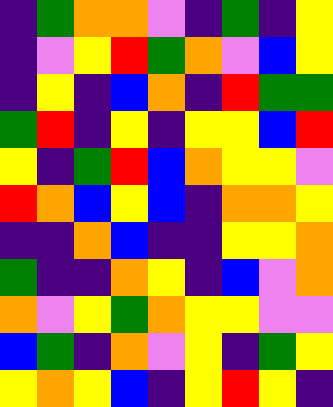[["indigo", "green", "orange", "orange", "violet", "indigo", "green", "indigo", "yellow"], ["indigo", "violet", "yellow", "red", "green", "orange", "violet", "blue", "yellow"], ["indigo", "yellow", "indigo", "blue", "orange", "indigo", "red", "green", "green"], ["green", "red", "indigo", "yellow", "indigo", "yellow", "yellow", "blue", "red"], ["yellow", "indigo", "green", "red", "blue", "orange", "yellow", "yellow", "violet"], ["red", "orange", "blue", "yellow", "blue", "indigo", "orange", "orange", "yellow"], ["indigo", "indigo", "orange", "blue", "indigo", "indigo", "yellow", "yellow", "orange"], ["green", "indigo", "indigo", "orange", "yellow", "indigo", "blue", "violet", "orange"], ["orange", "violet", "yellow", "green", "orange", "yellow", "yellow", "violet", "violet"], ["blue", "green", "indigo", "orange", "violet", "yellow", "indigo", "green", "yellow"], ["yellow", "orange", "yellow", "blue", "indigo", "yellow", "red", "yellow", "indigo"]]